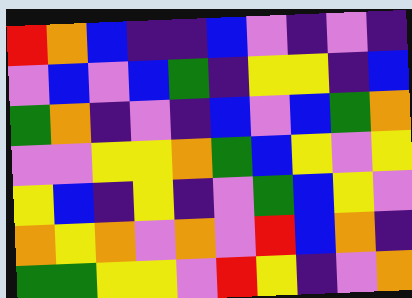[["red", "orange", "blue", "indigo", "indigo", "blue", "violet", "indigo", "violet", "indigo"], ["violet", "blue", "violet", "blue", "green", "indigo", "yellow", "yellow", "indigo", "blue"], ["green", "orange", "indigo", "violet", "indigo", "blue", "violet", "blue", "green", "orange"], ["violet", "violet", "yellow", "yellow", "orange", "green", "blue", "yellow", "violet", "yellow"], ["yellow", "blue", "indigo", "yellow", "indigo", "violet", "green", "blue", "yellow", "violet"], ["orange", "yellow", "orange", "violet", "orange", "violet", "red", "blue", "orange", "indigo"], ["green", "green", "yellow", "yellow", "violet", "red", "yellow", "indigo", "violet", "orange"]]